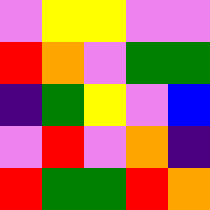[["violet", "yellow", "yellow", "violet", "violet"], ["red", "orange", "violet", "green", "green"], ["indigo", "green", "yellow", "violet", "blue"], ["violet", "red", "violet", "orange", "indigo"], ["red", "green", "green", "red", "orange"]]